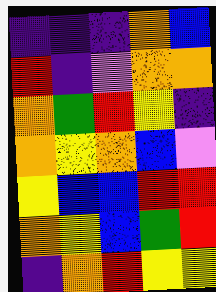[["indigo", "indigo", "indigo", "orange", "blue"], ["red", "indigo", "violet", "orange", "orange"], ["orange", "green", "red", "yellow", "indigo"], ["orange", "yellow", "orange", "blue", "violet"], ["yellow", "blue", "blue", "red", "red"], ["orange", "yellow", "blue", "green", "red"], ["indigo", "orange", "red", "yellow", "yellow"]]